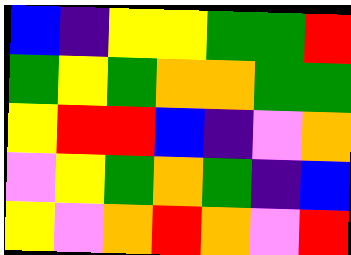[["blue", "indigo", "yellow", "yellow", "green", "green", "red"], ["green", "yellow", "green", "orange", "orange", "green", "green"], ["yellow", "red", "red", "blue", "indigo", "violet", "orange"], ["violet", "yellow", "green", "orange", "green", "indigo", "blue"], ["yellow", "violet", "orange", "red", "orange", "violet", "red"]]